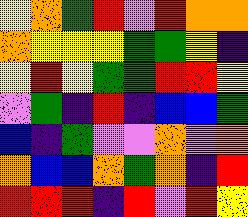[["yellow", "orange", "green", "red", "violet", "red", "orange", "orange"], ["orange", "yellow", "yellow", "yellow", "green", "green", "yellow", "indigo"], ["yellow", "red", "yellow", "green", "green", "red", "red", "yellow"], ["violet", "green", "indigo", "red", "indigo", "blue", "blue", "green"], ["blue", "indigo", "green", "violet", "violet", "orange", "violet", "orange"], ["orange", "blue", "blue", "orange", "green", "orange", "indigo", "red"], ["red", "red", "red", "indigo", "red", "violet", "red", "yellow"]]